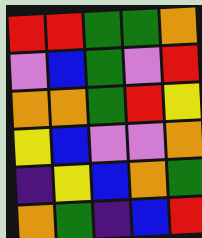[["red", "red", "green", "green", "orange"], ["violet", "blue", "green", "violet", "red"], ["orange", "orange", "green", "red", "yellow"], ["yellow", "blue", "violet", "violet", "orange"], ["indigo", "yellow", "blue", "orange", "green"], ["orange", "green", "indigo", "blue", "red"]]